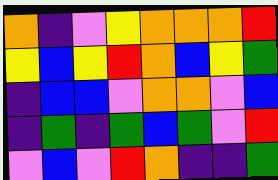[["orange", "indigo", "violet", "yellow", "orange", "orange", "orange", "red"], ["yellow", "blue", "yellow", "red", "orange", "blue", "yellow", "green"], ["indigo", "blue", "blue", "violet", "orange", "orange", "violet", "blue"], ["indigo", "green", "indigo", "green", "blue", "green", "violet", "red"], ["violet", "blue", "violet", "red", "orange", "indigo", "indigo", "green"]]